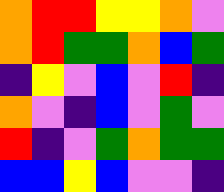[["orange", "red", "red", "yellow", "yellow", "orange", "violet"], ["orange", "red", "green", "green", "orange", "blue", "green"], ["indigo", "yellow", "violet", "blue", "violet", "red", "indigo"], ["orange", "violet", "indigo", "blue", "violet", "green", "violet"], ["red", "indigo", "violet", "green", "orange", "green", "green"], ["blue", "blue", "yellow", "blue", "violet", "violet", "indigo"]]